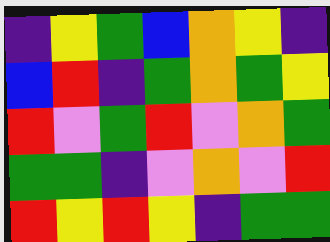[["indigo", "yellow", "green", "blue", "orange", "yellow", "indigo"], ["blue", "red", "indigo", "green", "orange", "green", "yellow"], ["red", "violet", "green", "red", "violet", "orange", "green"], ["green", "green", "indigo", "violet", "orange", "violet", "red"], ["red", "yellow", "red", "yellow", "indigo", "green", "green"]]